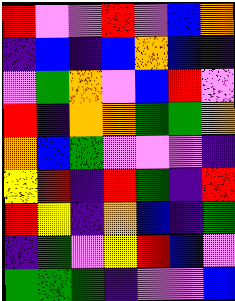[["red", "violet", "violet", "red", "violet", "blue", "orange"], ["indigo", "blue", "indigo", "blue", "orange", "blue", "indigo"], ["violet", "green", "orange", "violet", "blue", "red", "violet"], ["red", "indigo", "orange", "orange", "green", "green", "orange"], ["orange", "blue", "green", "violet", "violet", "violet", "indigo"], ["yellow", "red", "indigo", "red", "green", "indigo", "red"], ["red", "yellow", "indigo", "orange", "blue", "indigo", "green"], ["indigo", "green", "violet", "yellow", "red", "blue", "violet"], ["green", "green", "green", "indigo", "violet", "violet", "blue"]]